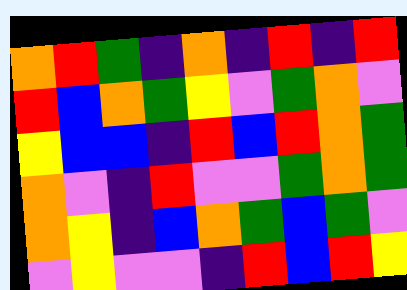[["orange", "red", "green", "indigo", "orange", "indigo", "red", "indigo", "red"], ["red", "blue", "orange", "green", "yellow", "violet", "green", "orange", "violet"], ["yellow", "blue", "blue", "indigo", "red", "blue", "red", "orange", "green"], ["orange", "violet", "indigo", "red", "violet", "violet", "green", "orange", "green"], ["orange", "yellow", "indigo", "blue", "orange", "green", "blue", "green", "violet"], ["violet", "yellow", "violet", "violet", "indigo", "red", "blue", "red", "yellow"]]